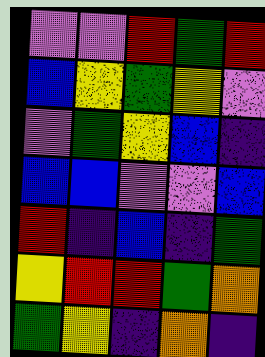[["violet", "violet", "red", "green", "red"], ["blue", "yellow", "green", "yellow", "violet"], ["violet", "green", "yellow", "blue", "indigo"], ["blue", "blue", "violet", "violet", "blue"], ["red", "indigo", "blue", "indigo", "green"], ["yellow", "red", "red", "green", "orange"], ["green", "yellow", "indigo", "orange", "indigo"]]